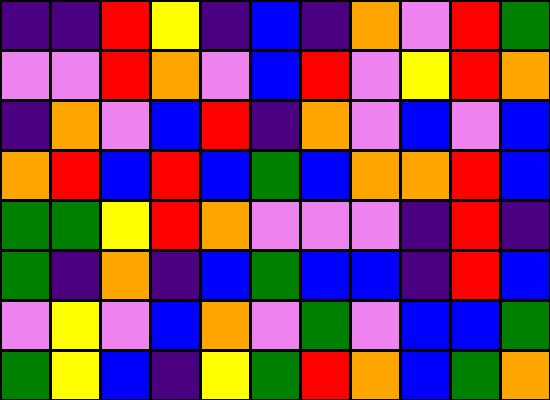[["indigo", "indigo", "red", "yellow", "indigo", "blue", "indigo", "orange", "violet", "red", "green"], ["violet", "violet", "red", "orange", "violet", "blue", "red", "violet", "yellow", "red", "orange"], ["indigo", "orange", "violet", "blue", "red", "indigo", "orange", "violet", "blue", "violet", "blue"], ["orange", "red", "blue", "red", "blue", "green", "blue", "orange", "orange", "red", "blue"], ["green", "green", "yellow", "red", "orange", "violet", "violet", "violet", "indigo", "red", "indigo"], ["green", "indigo", "orange", "indigo", "blue", "green", "blue", "blue", "indigo", "red", "blue"], ["violet", "yellow", "violet", "blue", "orange", "violet", "green", "violet", "blue", "blue", "green"], ["green", "yellow", "blue", "indigo", "yellow", "green", "red", "orange", "blue", "green", "orange"]]